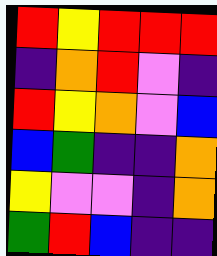[["red", "yellow", "red", "red", "red"], ["indigo", "orange", "red", "violet", "indigo"], ["red", "yellow", "orange", "violet", "blue"], ["blue", "green", "indigo", "indigo", "orange"], ["yellow", "violet", "violet", "indigo", "orange"], ["green", "red", "blue", "indigo", "indigo"]]